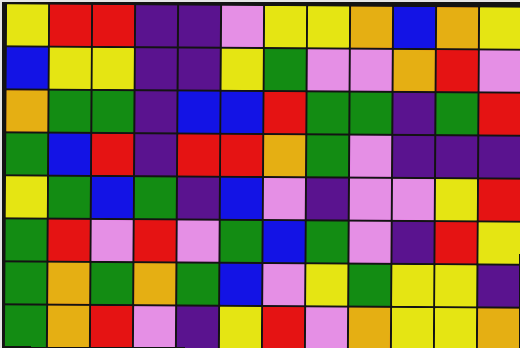[["yellow", "red", "red", "indigo", "indigo", "violet", "yellow", "yellow", "orange", "blue", "orange", "yellow"], ["blue", "yellow", "yellow", "indigo", "indigo", "yellow", "green", "violet", "violet", "orange", "red", "violet"], ["orange", "green", "green", "indigo", "blue", "blue", "red", "green", "green", "indigo", "green", "red"], ["green", "blue", "red", "indigo", "red", "red", "orange", "green", "violet", "indigo", "indigo", "indigo"], ["yellow", "green", "blue", "green", "indigo", "blue", "violet", "indigo", "violet", "violet", "yellow", "red"], ["green", "red", "violet", "red", "violet", "green", "blue", "green", "violet", "indigo", "red", "yellow"], ["green", "orange", "green", "orange", "green", "blue", "violet", "yellow", "green", "yellow", "yellow", "indigo"], ["green", "orange", "red", "violet", "indigo", "yellow", "red", "violet", "orange", "yellow", "yellow", "orange"]]